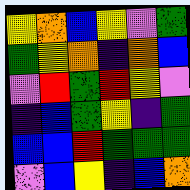[["yellow", "orange", "blue", "yellow", "violet", "green"], ["green", "yellow", "orange", "indigo", "orange", "blue"], ["violet", "red", "green", "red", "yellow", "violet"], ["indigo", "blue", "green", "yellow", "indigo", "green"], ["blue", "blue", "red", "green", "green", "green"], ["violet", "blue", "yellow", "indigo", "blue", "orange"]]